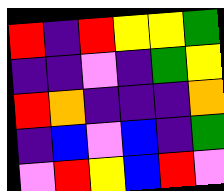[["red", "indigo", "red", "yellow", "yellow", "green"], ["indigo", "indigo", "violet", "indigo", "green", "yellow"], ["red", "orange", "indigo", "indigo", "indigo", "orange"], ["indigo", "blue", "violet", "blue", "indigo", "green"], ["violet", "red", "yellow", "blue", "red", "violet"]]